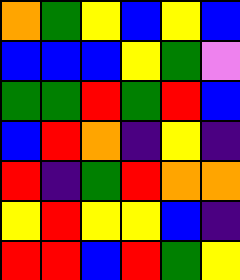[["orange", "green", "yellow", "blue", "yellow", "blue"], ["blue", "blue", "blue", "yellow", "green", "violet"], ["green", "green", "red", "green", "red", "blue"], ["blue", "red", "orange", "indigo", "yellow", "indigo"], ["red", "indigo", "green", "red", "orange", "orange"], ["yellow", "red", "yellow", "yellow", "blue", "indigo"], ["red", "red", "blue", "red", "green", "yellow"]]